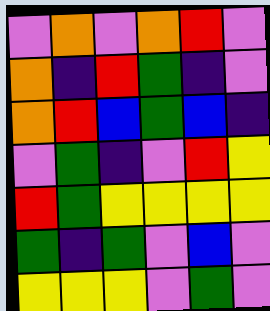[["violet", "orange", "violet", "orange", "red", "violet"], ["orange", "indigo", "red", "green", "indigo", "violet"], ["orange", "red", "blue", "green", "blue", "indigo"], ["violet", "green", "indigo", "violet", "red", "yellow"], ["red", "green", "yellow", "yellow", "yellow", "yellow"], ["green", "indigo", "green", "violet", "blue", "violet"], ["yellow", "yellow", "yellow", "violet", "green", "violet"]]